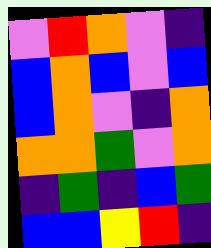[["violet", "red", "orange", "violet", "indigo"], ["blue", "orange", "blue", "violet", "blue"], ["blue", "orange", "violet", "indigo", "orange"], ["orange", "orange", "green", "violet", "orange"], ["indigo", "green", "indigo", "blue", "green"], ["blue", "blue", "yellow", "red", "indigo"]]